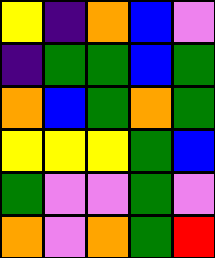[["yellow", "indigo", "orange", "blue", "violet"], ["indigo", "green", "green", "blue", "green"], ["orange", "blue", "green", "orange", "green"], ["yellow", "yellow", "yellow", "green", "blue"], ["green", "violet", "violet", "green", "violet"], ["orange", "violet", "orange", "green", "red"]]